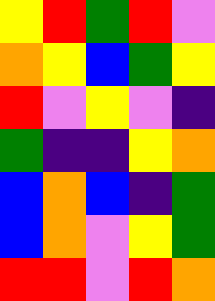[["yellow", "red", "green", "red", "violet"], ["orange", "yellow", "blue", "green", "yellow"], ["red", "violet", "yellow", "violet", "indigo"], ["green", "indigo", "indigo", "yellow", "orange"], ["blue", "orange", "blue", "indigo", "green"], ["blue", "orange", "violet", "yellow", "green"], ["red", "red", "violet", "red", "orange"]]